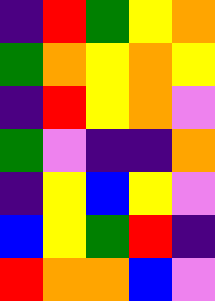[["indigo", "red", "green", "yellow", "orange"], ["green", "orange", "yellow", "orange", "yellow"], ["indigo", "red", "yellow", "orange", "violet"], ["green", "violet", "indigo", "indigo", "orange"], ["indigo", "yellow", "blue", "yellow", "violet"], ["blue", "yellow", "green", "red", "indigo"], ["red", "orange", "orange", "blue", "violet"]]